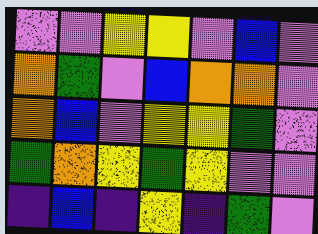[["violet", "violet", "yellow", "yellow", "violet", "blue", "violet"], ["orange", "green", "violet", "blue", "orange", "orange", "violet"], ["orange", "blue", "violet", "yellow", "yellow", "green", "violet"], ["green", "orange", "yellow", "green", "yellow", "violet", "violet"], ["indigo", "blue", "indigo", "yellow", "indigo", "green", "violet"]]